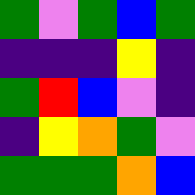[["green", "violet", "green", "blue", "green"], ["indigo", "indigo", "indigo", "yellow", "indigo"], ["green", "red", "blue", "violet", "indigo"], ["indigo", "yellow", "orange", "green", "violet"], ["green", "green", "green", "orange", "blue"]]